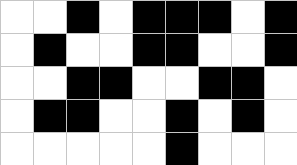[["white", "white", "black", "white", "black", "black", "black", "white", "black"], ["white", "black", "white", "white", "black", "black", "white", "white", "black"], ["white", "white", "black", "black", "white", "white", "black", "black", "white"], ["white", "black", "black", "white", "white", "black", "white", "black", "white"], ["white", "white", "white", "white", "white", "black", "white", "white", "white"]]